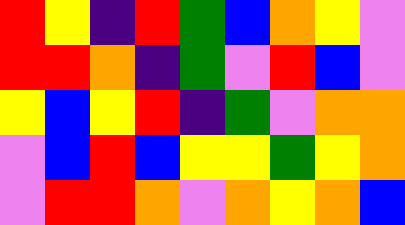[["red", "yellow", "indigo", "red", "green", "blue", "orange", "yellow", "violet"], ["red", "red", "orange", "indigo", "green", "violet", "red", "blue", "violet"], ["yellow", "blue", "yellow", "red", "indigo", "green", "violet", "orange", "orange"], ["violet", "blue", "red", "blue", "yellow", "yellow", "green", "yellow", "orange"], ["violet", "red", "red", "orange", "violet", "orange", "yellow", "orange", "blue"]]